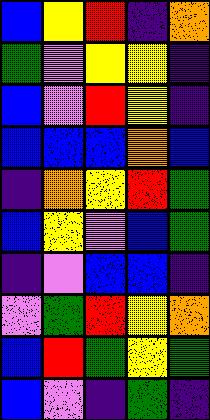[["blue", "yellow", "red", "indigo", "orange"], ["green", "violet", "yellow", "yellow", "indigo"], ["blue", "violet", "red", "yellow", "indigo"], ["blue", "blue", "blue", "orange", "blue"], ["indigo", "orange", "yellow", "red", "green"], ["blue", "yellow", "violet", "blue", "green"], ["indigo", "violet", "blue", "blue", "indigo"], ["violet", "green", "red", "yellow", "orange"], ["blue", "red", "green", "yellow", "green"], ["blue", "violet", "indigo", "green", "indigo"]]